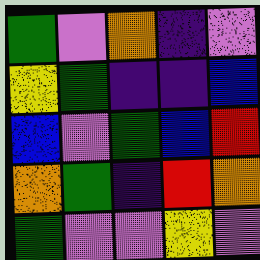[["green", "violet", "orange", "indigo", "violet"], ["yellow", "green", "indigo", "indigo", "blue"], ["blue", "violet", "green", "blue", "red"], ["orange", "green", "indigo", "red", "orange"], ["green", "violet", "violet", "yellow", "violet"]]